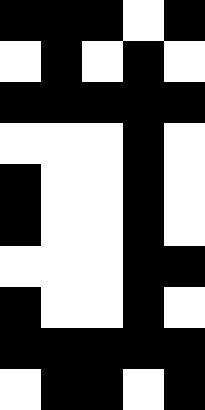[["black", "black", "black", "white", "black"], ["white", "black", "white", "black", "white"], ["black", "black", "black", "black", "black"], ["white", "white", "white", "black", "white"], ["black", "white", "white", "black", "white"], ["black", "white", "white", "black", "white"], ["white", "white", "white", "black", "black"], ["black", "white", "white", "black", "white"], ["black", "black", "black", "black", "black"], ["white", "black", "black", "white", "black"]]